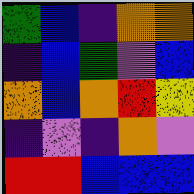[["green", "blue", "indigo", "orange", "orange"], ["indigo", "blue", "green", "violet", "blue"], ["orange", "blue", "orange", "red", "yellow"], ["indigo", "violet", "indigo", "orange", "violet"], ["red", "red", "blue", "blue", "blue"]]